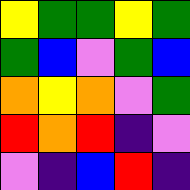[["yellow", "green", "green", "yellow", "green"], ["green", "blue", "violet", "green", "blue"], ["orange", "yellow", "orange", "violet", "green"], ["red", "orange", "red", "indigo", "violet"], ["violet", "indigo", "blue", "red", "indigo"]]